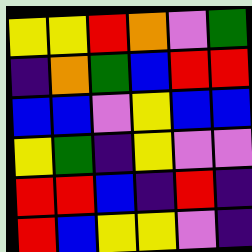[["yellow", "yellow", "red", "orange", "violet", "green"], ["indigo", "orange", "green", "blue", "red", "red"], ["blue", "blue", "violet", "yellow", "blue", "blue"], ["yellow", "green", "indigo", "yellow", "violet", "violet"], ["red", "red", "blue", "indigo", "red", "indigo"], ["red", "blue", "yellow", "yellow", "violet", "indigo"]]